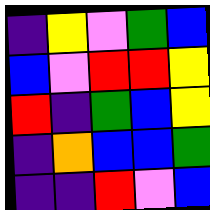[["indigo", "yellow", "violet", "green", "blue"], ["blue", "violet", "red", "red", "yellow"], ["red", "indigo", "green", "blue", "yellow"], ["indigo", "orange", "blue", "blue", "green"], ["indigo", "indigo", "red", "violet", "blue"]]